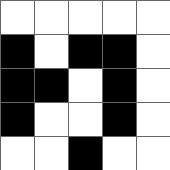[["white", "white", "white", "white", "white"], ["black", "white", "black", "black", "white"], ["black", "black", "white", "black", "white"], ["black", "white", "white", "black", "white"], ["white", "white", "black", "white", "white"]]